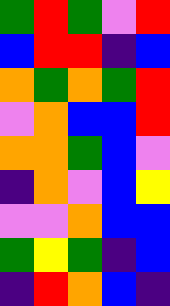[["green", "red", "green", "violet", "red"], ["blue", "red", "red", "indigo", "blue"], ["orange", "green", "orange", "green", "red"], ["violet", "orange", "blue", "blue", "red"], ["orange", "orange", "green", "blue", "violet"], ["indigo", "orange", "violet", "blue", "yellow"], ["violet", "violet", "orange", "blue", "blue"], ["green", "yellow", "green", "indigo", "blue"], ["indigo", "red", "orange", "blue", "indigo"]]